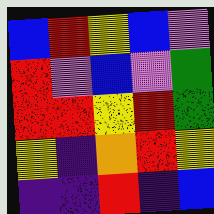[["blue", "red", "yellow", "blue", "violet"], ["red", "violet", "blue", "violet", "green"], ["red", "red", "yellow", "red", "green"], ["yellow", "indigo", "orange", "red", "yellow"], ["indigo", "indigo", "red", "indigo", "blue"]]